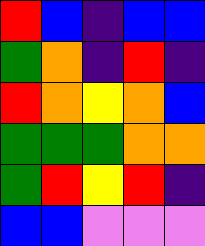[["red", "blue", "indigo", "blue", "blue"], ["green", "orange", "indigo", "red", "indigo"], ["red", "orange", "yellow", "orange", "blue"], ["green", "green", "green", "orange", "orange"], ["green", "red", "yellow", "red", "indigo"], ["blue", "blue", "violet", "violet", "violet"]]